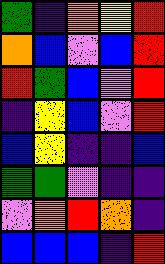[["green", "indigo", "orange", "yellow", "red"], ["orange", "blue", "violet", "blue", "red"], ["red", "green", "blue", "violet", "red"], ["indigo", "yellow", "blue", "violet", "red"], ["blue", "yellow", "indigo", "indigo", "blue"], ["green", "green", "violet", "indigo", "indigo"], ["violet", "orange", "red", "orange", "indigo"], ["blue", "blue", "blue", "indigo", "red"]]